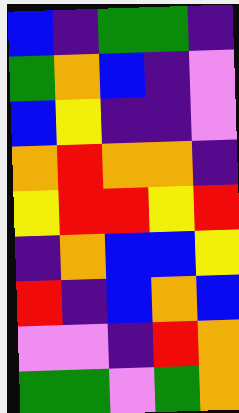[["blue", "indigo", "green", "green", "indigo"], ["green", "orange", "blue", "indigo", "violet"], ["blue", "yellow", "indigo", "indigo", "violet"], ["orange", "red", "orange", "orange", "indigo"], ["yellow", "red", "red", "yellow", "red"], ["indigo", "orange", "blue", "blue", "yellow"], ["red", "indigo", "blue", "orange", "blue"], ["violet", "violet", "indigo", "red", "orange"], ["green", "green", "violet", "green", "orange"]]